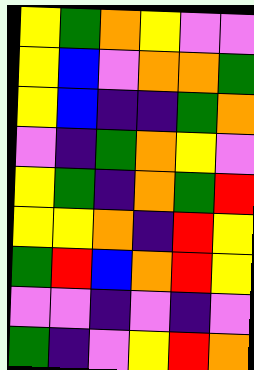[["yellow", "green", "orange", "yellow", "violet", "violet"], ["yellow", "blue", "violet", "orange", "orange", "green"], ["yellow", "blue", "indigo", "indigo", "green", "orange"], ["violet", "indigo", "green", "orange", "yellow", "violet"], ["yellow", "green", "indigo", "orange", "green", "red"], ["yellow", "yellow", "orange", "indigo", "red", "yellow"], ["green", "red", "blue", "orange", "red", "yellow"], ["violet", "violet", "indigo", "violet", "indigo", "violet"], ["green", "indigo", "violet", "yellow", "red", "orange"]]